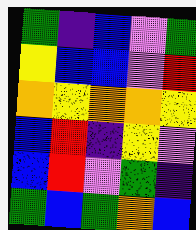[["green", "indigo", "blue", "violet", "green"], ["yellow", "blue", "blue", "violet", "red"], ["orange", "yellow", "orange", "orange", "yellow"], ["blue", "red", "indigo", "yellow", "violet"], ["blue", "red", "violet", "green", "indigo"], ["green", "blue", "green", "orange", "blue"]]